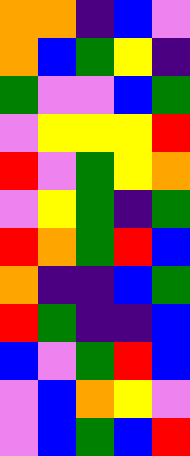[["orange", "orange", "indigo", "blue", "violet"], ["orange", "blue", "green", "yellow", "indigo"], ["green", "violet", "violet", "blue", "green"], ["violet", "yellow", "yellow", "yellow", "red"], ["red", "violet", "green", "yellow", "orange"], ["violet", "yellow", "green", "indigo", "green"], ["red", "orange", "green", "red", "blue"], ["orange", "indigo", "indigo", "blue", "green"], ["red", "green", "indigo", "indigo", "blue"], ["blue", "violet", "green", "red", "blue"], ["violet", "blue", "orange", "yellow", "violet"], ["violet", "blue", "green", "blue", "red"]]